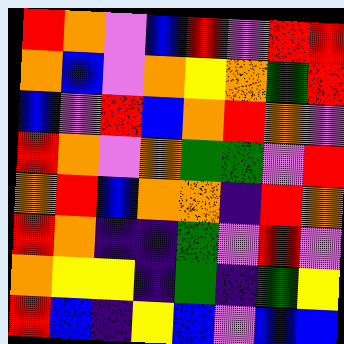[["red", "orange", "violet", "blue", "red", "violet", "red", "red"], ["orange", "blue", "violet", "orange", "yellow", "orange", "green", "red"], ["blue", "violet", "red", "blue", "orange", "red", "orange", "violet"], ["red", "orange", "violet", "orange", "green", "green", "violet", "red"], ["orange", "red", "blue", "orange", "orange", "indigo", "red", "orange"], ["red", "orange", "indigo", "indigo", "green", "violet", "red", "violet"], ["orange", "yellow", "yellow", "indigo", "green", "indigo", "green", "yellow"], ["red", "blue", "indigo", "yellow", "blue", "violet", "blue", "blue"]]